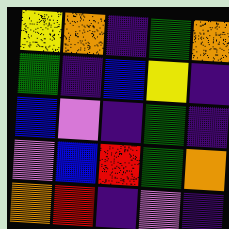[["yellow", "orange", "indigo", "green", "orange"], ["green", "indigo", "blue", "yellow", "indigo"], ["blue", "violet", "indigo", "green", "indigo"], ["violet", "blue", "red", "green", "orange"], ["orange", "red", "indigo", "violet", "indigo"]]